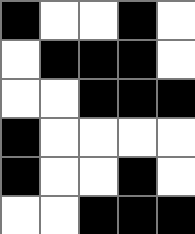[["black", "white", "white", "black", "white"], ["white", "black", "black", "black", "white"], ["white", "white", "black", "black", "black"], ["black", "white", "white", "white", "white"], ["black", "white", "white", "black", "white"], ["white", "white", "black", "black", "black"]]